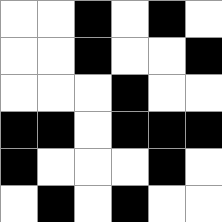[["white", "white", "black", "white", "black", "white"], ["white", "white", "black", "white", "white", "black"], ["white", "white", "white", "black", "white", "white"], ["black", "black", "white", "black", "black", "black"], ["black", "white", "white", "white", "black", "white"], ["white", "black", "white", "black", "white", "white"]]